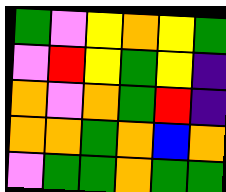[["green", "violet", "yellow", "orange", "yellow", "green"], ["violet", "red", "yellow", "green", "yellow", "indigo"], ["orange", "violet", "orange", "green", "red", "indigo"], ["orange", "orange", "green", "orange", "blue", "orange"], ["violet", "green", "green", "orange", "green", "green"]]